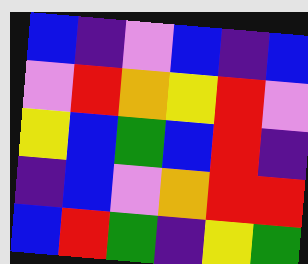[["blue", "indigo", "violet", "blue", "indigo", "blue"], ["violet", "red", "orange", "yellow", "red", "violet"], ["yellow", "blue", "green", "blue", "red", "indigo"], ["indigo", "blue", "violet", "orange", "red", "red"], ["blue", "red", "green", "indigo", "yellow", "green"]]